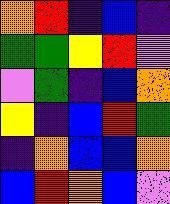[["orange", "red", "indigo", "blue", "indigo"], ["green", "green", "yellow", "red", "violet"], ["violet", "green", "indigo", "blue", "orange"], ["yellow", "indigo", "blue", "red", "green"], ["indigo", "orange", "blue", "blue", "orange"], ["blue", "red", "orange", "blue", "violet"]]